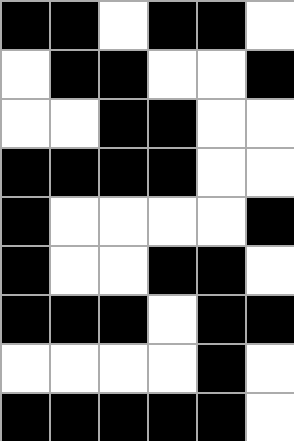[["black", "black", "white", "black", "black", "white"], ["white", "black", "black", "white", "white", "black"], ["white", "white", "black", "black", "white", "white"], ["black", "black", "black", "black", "white", "white"], ["black", "white", "white", "white", "white", "black"], ["black", "white", "white", "black", "black", "white"], ["black", "black", "black", "white", "black", "black"], ["white", "white", "white", "white", "black", "white"], ["black", "black", "black", "black", "black", "white"]]